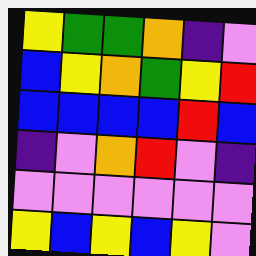[["yellow", "green", "green", "orange", "indigo", "violet"], ["blue", "yellow", "orange", "green", "yellow", "red"], ["blue", "blue", "blue", "blue", "red", "blue"], ["indigo", "violet", "orange", "red", "violet", "indigo"], ["violet", "violet", "violet", "violet", "violet", "violet"], ["yellow", "blue", "yellow", "blue", "yellow", "violet"]]